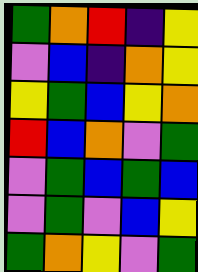[["green", "orange", "red", "indigo", "yellow"], ["violet", "blue", "indigo", "orange", "yellow"], ["yellow", "green", "blue", "yellow", "orange"], ["red", "blue", "orange", "violet", "green"], ["violet", "green", "blue", "green", "blue"], ["violet", "green", "violet", "blue", "yellow"], ["green", "orange", "yellow", "violet", "green"]]